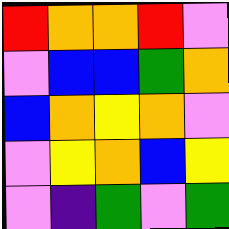[["red", "orange", "orange", "red", "violet"], ["violet", "blue", "blue", "green", "orange"], ["blue", "orange", "yellow", "orange", "violet"], ["violet", "yellow", "orange", "blue", "yellow"], ["violet", "indigo", "green", "violet", "green"]]